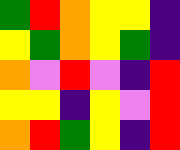[["green", "red", "orange", "yellow", "yellow", "indigo"], ["yellow", "green", "orange", "yellow", "green", "indigo"], ["orange", "violet", "red", "violet", "indigo", "red"], ["yellow", "yellow", "indigo", "yellow", "violet", "red"], ["orange", "red", "green", "yellow", "indigo", "red"]]